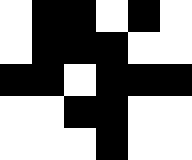[["white", "black", "black", "white", "black", "white"], ["white", "black", "black", "black", "white", "white"], ["black", "black", "white", "black", "black", "black"], ["white", "white", "black", "black", "white", "white"], ["white", "white", "white", "black", "white", "white"]]